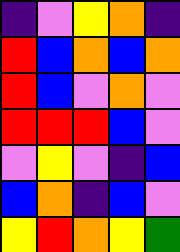[["indigo", "violet", "yellow", "orange", "indigo"], ["red", "blue", "orange", "blue", "orange"], ["red", "blue", "violet", "orange", "violet"], ["red", "red", "red", "blue", "violet"], ["violet", "yellow", "violet", "indigo", "blue"], ["blue", "orange", "indigo", "blue", "violet"], ["yellow", "red", "orange", "yellow", "green"]]